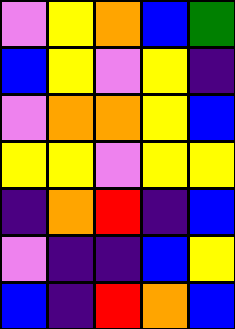[["violet", "yellow", "orange", "blue", "green"], ["blue", "yellow", "violet", "yellow", "indigo"], ["violet", "orange", "orange", "yellow", "blue"], ["yellow", "yellow", "violet", "yellow", "yellow"], ["indigo", "orange", "red", "indigo", "blue"], ["violet", "indigo", "indigo", "blue", "yellow"], ["blue", "indigo", "red", "orange", "blue"]]